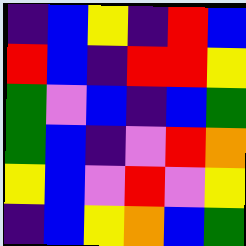[["indigo", "blue", "yellow", "indigo", "red", "blue"], ["red", "blue", "indigo", "red", "red", "yellow"], ["green", "violet", "blue", "indigo", "blue", "green"], ["green", "blue", "indigo", "violet", "red", "orange"], ["yellow", "blue", "violet", "red", "violet", "yellow"], ["indigo", "blue", "yellow", "orange", "blue", "green"]]